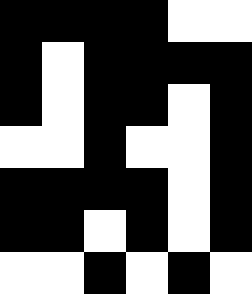[["black", "black", "black", "black", "white", "white"], ["black", "white", "black", "black", "black", "black"], ["black", "white", "black", "black", "white", "black"], ["white", "white", "black", "white", "white", "black"], ["black", "black", "black", "black", "white", "black"], ["black", "black", "white", "black", "white", "black"], ["white", "white", "black", "white", "black", "white"]]